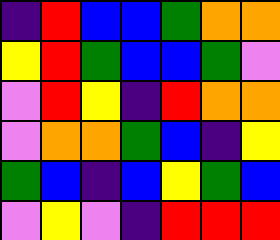[["indigo", "red", "blue", "blue", "green", "orange", "orange"], ["yellow", "red", "green", "blue", "blue", "green", "violet"], ["violet", "red", "yellow", "indigo", "red", "orange", "orange"], ["violet", "orange", "orange", "green", "blue", "indigo", "yellow"], ["green", "blue", "indigo", "blue", "yellow", "green", "blue"], ["violet", "yellow", "violet", "indigo", "red", "red", "red"]]